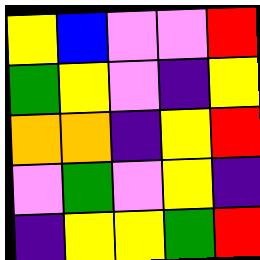[["yellow", "blue", "violet", "violet", "red"], ["green", "yellow", "violet", "indigo", "yellow"], ["orange", "orange", "indigo", "yellow", "red"], ["violet", "green", "violet", "yellow", "indigo"], ["indigo", "yellow", "yellow", "green", "red"]]